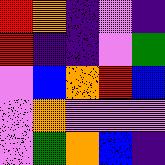[["red", "orange", "indigo", "violet", "indigo"], ["red", "indigo", "indigo", "violet", "green"], ["violet", "blue", "orange", "red", "blue"], ["violet", "orange", "violet", "violet", "violet"], ["violet", "green", "orange", "blue", "indigo"]]